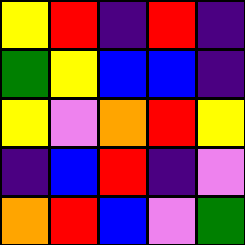[["yellow", "red", "indigo", "red", "indigo"], ["green", "yellow", "blue", "blue", "indigo"], ["yellow", "violet", "orange", "red", "yellow"], ["indigo", "blue", "red", "indigo", "violet"], ["orange", "red", "blue", "violet", "green"]]